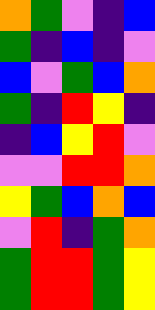[["orange", "green", "violet", "indigo", "blue"], ["green", "indigo", "blue", "indigo", "violet"], ["blue", "violet", "green", "blue", "orange"], ["green", "indigo", "red", "yellow", "indigo"], ["indigo", "blue", "yellow", "red", "violet"], ["violet", "violet", "red", "red", "orange"], ["yellow", "green", "blue", "orange", "blue"], ["violet", "red", "indigo", "green", "orange"], ["green", "red", "red", "green", "yellow"], ["green", "red", "red", "green", "yellow"]]